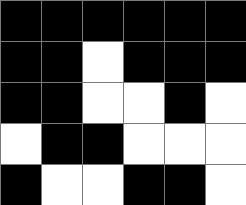[["black", "black", "black", "black", "black", "black"], ["black", "black", "white", "black", "black", "black"], ["black", "black", "white", "white", "black", "white"], ["white", "black", "black", "white", "white", "white"], ["black", "white", "white", "black", "black", "white"]]